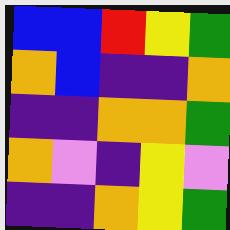[["blue", "blue", "red", "yellow", "green"], ["orange", "blue", "indigo", "indigo", "orange"], ["indigo", "indigo", "orange", "orange", "green"], ["orange", "violet", "indigo", "yellow", "violet"], ["indigo", "indigo", "orange", "yellow", "green"]]